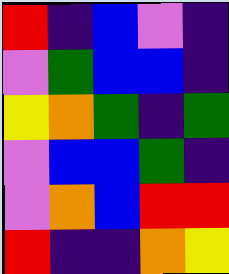[["red", "indigo", "blue", "violet", "indigo"], ["violet", "green", "blue", "blue", "indigo"], ["yellow", "orange", "green", "indigo", "green"], ["violet", "blue", "blue", "green", "indigo"], ["violet", "orange", "blue", "red", "red"], ["red", "indigo", "indigo", "orange", "yellow"]]